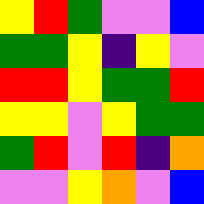[["yellow", "red", "green", "violet", "violet", "blue"], ["green", "green", "yellow", "indigo", "yellow", "violet"], ["red", "red", "yellow", "green", "green", "red"], ["yellow", "yellow", "violet", "yellow", "green", "green"], ["green", "red", "violet", "red", "indigo", "orange"], ["violet", "violet", "yellow", "orange", "violet", "blue"]]